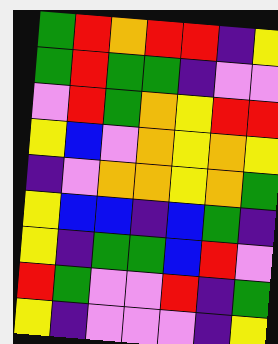[["green", "red", "orange", "red", "red", "indigo", "yellow"], ["green", "red", "green", "green", "indigo", "violet", "violet"], ["violet", "red", "green", "orange", "yellow", "red", "red"], ["yellow", "blue", "violet", "orange", "yellow", "orange", "yellow"], ["indigo", "violet", "orange", "orange", "yellow", "orange", "green"], ["yellow", "blue", "blue", "indigo", "blue", "green", "indigo"], ["yellow", "indigo", "green", "green", "blue", "red", "violet"], ["red", "green", "violet", "violet", "red", "indigo", "green"], ["yellow", "indigo", "violet", "violet", "violet", "indigo", "yellow"]]